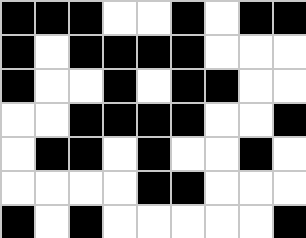[["black", "black", "black", "white", "white", "black", "white", "black", "black"], ["black", "white", "black", "black", "black", "black", "white", "white", "white"], ["black", "white", "white", "black", "white", "black", "black", "white", "white"], ["white", "white", "black", "black", "black", "black", "white", "white", "black"], ["white", "black", "black", "white", "black", "white", "white", "black", "white"], ["white", "white", "white", "white", "black", "black", "white", "white", "white"], ["black", "white", "black", "white", "white", "white", "white", "white", "black"]]